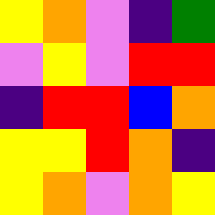[["yellow", "orange", "violet", "indigo", "green"], ["violet", "yellow", "violet", "red", "red"], ["indigo", "red", "red", "blue", "orange"], ["yellow", "yellow", "red", "orange", "indigo"], ["yellow", "orange", "violet", "orange", "yellow"]]